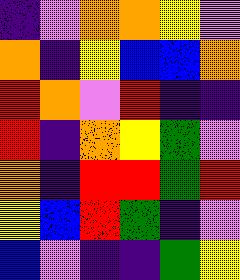[["indigo", "violet", "orange", "orange", "yellow", "violet"], ["orange", "indigo", "yellow", "blue", "blue", "orange"], ["red", "orange", "violet", "red", "indigo", "indigo"], ["red", "indigo", "orange", "yellow", "green", "violet"], ["orange", "indigo", "red", "red", "green", "red"], ["yellow", "blue", "red", "green", "indigo", "violet"], ["blue", "violet", "indigo", "indigo", "green", "yellow"]]